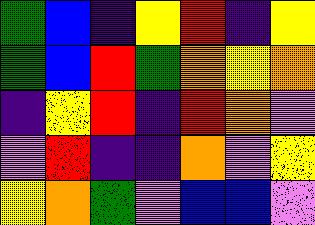[["green", "blue", "indigo", "yellow", "red", "indigo", "yellow"], ["green", "blue", "red", "green", "orange", "yellow", "orange"], ["indigo", "yellow", "red", "indigo", "red", "orange", "violet"], ["violet", "red", "indigo", "indigo", "orange", "violet", "yellow"], ["yellow", "orange", "green", "violet", "blue", "blue", "violet"]]